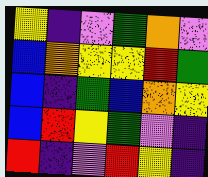[["yellow", "indigo", "violet", "green", "orange", "violet"], ["blue", "orange", "yellow", "yellow", "red", "green"], ["blue", "indigo", "green", "blue", "orange", "yellow"], ["blue", "red", "yellow", "green", "violet", "indigo"], ["red", "indigo", "violet", "red", "yellow", "indigo"]]